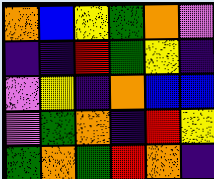[["orange", "blue", "yellow", "green", "orange", "violet"], ["indigo", "indigo", "red", "green", "yellow", "indigo"], ["violet", "yellow", "indigo", "orange", "blue", "blue"], ["violet", "green", "orange", "indigo", "red", "yellow"], ["green", "orange", "green", "red", "orange", "indigo"]]